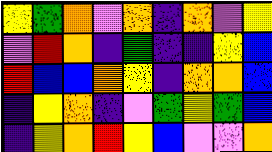[["yellow", "green", "orange", "violet", "orange", "indigo", "orange", "violet", "yellow"], ["violet", "red", "orange", "indigo", "green", "indigo", "indigo", "yellow", "blue"], ["red", "blue", "blue", "orange", "yellow", "indigo", "orange", "orange", "blue"], ["indigo", "yellow", "orange", "indigo", "violet", "green", "yellow", "green", "blue"], ["indigo", "yellow", "orange", "red", "yellow", "blue", "violet", "violet", "orange"]]